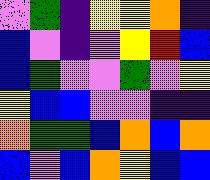[["violet", "green", "indigo", "yellow", "yellow", "orange", "indigo"], ["blue", "violet", "indigo", "violet", "yellow", "red", "blue"], ["blue", "green", "violet", "violet", "green", "violet", "yellow"], ["yellow", "blue", "blue", "violet", "violet", "indigo", "indigo"], ["orange", "green", "green", "blue", "orange", "blue", "orange"], ["blue", "violet", "blue", "orange", "yellow", "blue", "blue"]]